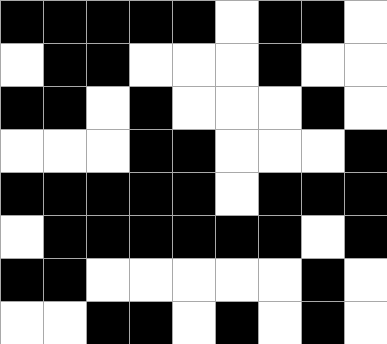[["black", "black", "black", "black", "black", "white", "black", "black", "white"], ["white", "black", "black", "white", "white", "white", "black", "white", "white"], ["black", "black", "white", "black", "white", "white", "white", "black", "white"], ["white", "white", "white", "black", "black", "white", "white", "white", "black"], ["black", "black", "black", "black", "black", "white", "black", "black", "black"], ["white", "black", "black", "black", "black", "black", "black", "white", "black"], ["black", "black", "white", "white", "white", "white", "white", "black", "white"], ["white", "white", "black", "black", "white", "black", "white", "black", "white"]]